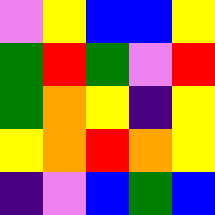[["violet", "yellow", "blue", "blue", "yellow"], ["green", "red", "green", "violet", "red"], ["green", "orange", "yellow", "indigo", "yellow"], ["yellow", "orange", "red", "orange", "yellow"], ["indigo", "violet", "blue", "green", "blue"]]